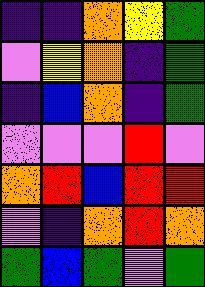[["indigo", "indigo", "orange", "yellow", "green"], ["violet", "yellow", "orange", "indigo", "green"], ["indigo", "blue", "orange", "indigo", "green"], ["violet", "violet", "violet", "red", "violet"], ["orange", "red", "blue", "red", "red"], ["violet", "indigo", "orange", "red", "orange"], ["green", "blue", "green", "violet", "green"]]